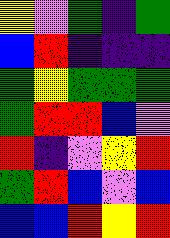[["yellow", "violet", "green", "indigo", "green"], ["blue", "red", "indigo", "indigo", "indigo"], ["green", "yellow", "green", "green", "green"], ["green", "red", "red", "blue", "violet"], ["red", "indigo", "violet", "yellow", "red"], ["green", "red", "blue", "violet", "blue"], ["blue", "blue", "red", "yellow", "red"]]